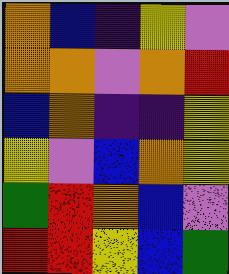[["orange", "blue", "indigo", "yellow", "violet"], ["orange", "orange", "violet", "orange", "red"], ["blue", "orange", "indigo", "indigo", "yellow"], ["yellow", "violet", "blue", "orange", "yellow"], ["green", "red", "orange", "blue", "violet"], ["red", "red", "yellow", "blue", "green"]]